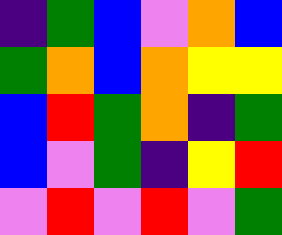[["indigo", "green", "blue", "violet", "orange", "blue"], ["green", "orange", "blue", "orange", "yellow", "yellow"], ["blue", "red", "green", "orange", "indigo", "green"], ["blue", "violet", "green", "indigo", "yellow", "red"], ["violet", "red", "violet", "red", "violet", "green"]]